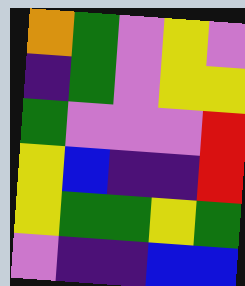[["orange", "green", "violet", "yellow", "violet"], ["indigo", "green", "violet", "yellow", "yellow"], ["green", "violet", "violet", "violet", "red"], ["yellow", "blue", "indigo", "indigo", "red"], ["yellow", "green", "green", "yellow", "green"], ["violet", "indigo", "indigo", "blue", "blue"]]